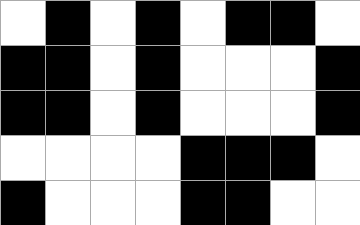[["white", "black", "white", "black", "white", "black", "black", "white"], ["black", "black", "white", "black", "white", "white", "white", "black"], ["black", "black", "white", "black", "white", "white", "white", "black"], ["white", "white", "white", "white", "black", "black", "black", "white"], ["black", "white", "white", "white", "black", "black", "white", "white"]]